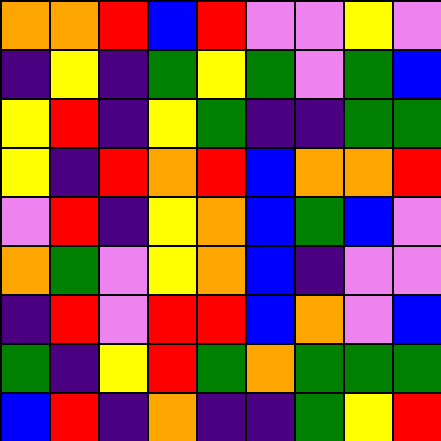[["orange", "orange", "red", "blue", "red", "violet", "violet", "yellow", "violet"], ["indigo", "yellow", "indigo", "green", "yellow", "green", "violet", "green", "blue"], ["yellow", "red", "indigo", "yellow", "green", "indigo", "indigo", "green", "green"], ["yellow", "indigo", "red", "orange", "red", "blue", "orange", "orange", "red"], ["violet", "red", "indigo", "yellow", "orange", "blue", "green", "blue", "violet"], ["orange", "green", "violet", "yellow", "orange", "blue", "indigo", "violet", "violet"], ["indigo", "red", "violet", "red", "red", "blue", "orange", "violet", "blue"], ["green", "indigo", "yellow", "red", "green", "orange", "green", "green", "green"], ["blue", "red", "indigo", "orange", "indigo", "indigo", "green", "yellow", "red"]]